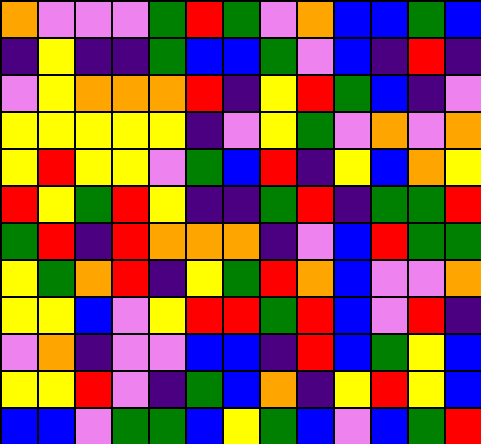[["orange", "violet", "violet", "violet", "green", "red", "green", "violet", "orange", "blue", "blue", "green", "blue"], ["indigo", "yellow", "indigo", "indigo", "green", "blue", "blue", "green", "violet", "blue", "indigo", "red", "indigo"], ["violet", "yellow", "orange", "orange", "orange", "red", "indigo", "yellow", "red", "green", "blue", "indigo", "violet"], ["yellow", "yellow", "yellow", "yellow", "yellow", "indigo", "violet", "yellow", "green", "violet", "orange", "violet", "orange"], ["yellow", "red", "yellow", "yellow", "violet", "green", "blue", "red", "indigo", "yellow", "blue", "orange", "yellow"], ["red", "yellow", "green", "red", "yellow", "indigo", "indigo", "green", "red", "indigo", "green", "green", "red"], ["green", "red", "indigo", "red", "orange", "orange", "orange", "indigo", "violet", "blue", "red", "green", "green"], ["yellow", "green", "orange", "red", "indigo", "yellow", "green", "red", "orange", "blue", "violet", "violet", "orange"], ["yellow", "yellow", "blue", "violet", "yellow", "red", "red", "green", "red", "blue", "violet", "red", "indigo"], ["violet", "orange", "indigo", "violet", "violet", "blue", "blue", "indigo", "red", "blue", "green", "yellow", "blue"], ["yellow", "yellow", "red", "violet", "indigo", "green", "blue", "orange", "indigo", "yellow", "red", "yellow", "blue"], ["blue", "blue", "violet", "green", "green", "blue", "yellow", "green", "blue", "violet", "blue", "green", "red"]]